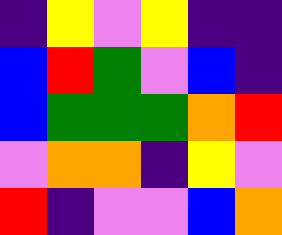[["indigo", "yellow", "violet", "yellow", "indigo", "indigo"], ["blue", "red", "green", "violet", "blue", "indigo"], ["blue", "green", "green", "green", "orange", "red"], ["violet", "orange", "orange", "indigo", "yellow", "violet"], ["red", "indigo", "violet", "violet", "blue", "orange"]]